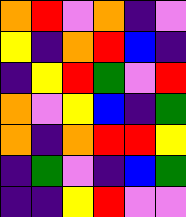[["orange", "red", "violet", "orange", "indigo", "violet"], ["yellow", "indigo", "orange", "red", "blue", "indigo"], ["indigo", "yellow", "red", "green", "violet", "red"], ["orange", "violet", "yellow", "blue", "indigo", "green"], ["orange", "indigo", "orange", "red", "red", "yellow"], ["indigo", "green", "violet", "indigo", "blue", "green"], ["indigo", "indigo", "yellow", "red", "violet", "violet"]]